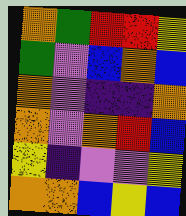[["orange", "green", "red", "red", "yellow"], ["green", "violet", "blue", "orange", "blue"], ["orange", "violet", "indigo", "indigo", "orange"], ["orange", "violet", "orange", "red", "blue"], ["yellow", "indigo", "violet", "violet", "yellow"], ["orange", "orange", "blue", "yellow", "blue"]]